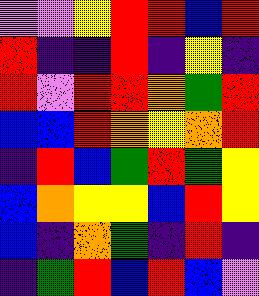[["violet", "violet", "yellow", "red", "red", "blue", "red"], ["red", "indigo", "indigo", "red", "indigo", "yellow", "indigo"], ["red", "violet", "red", "red", "orange", "green", "red"], ["blue", "blue", "red", "orange", "yellow", "orange", "red"], ["indigo", "red", "blue", "green", "red", "green", "yellow"], ["blue", "orange", "yellow", "yellow", "blue", "red", "yellow"], ["blue", "indigo", "orange", "green", "indigo", "red", "indigo"], ["indigo", "green", "red", "blue", "red", "blue", "violet"]]